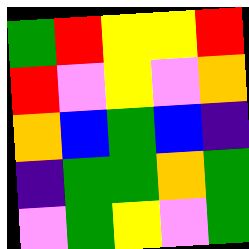[["green", "red", "yellow", "yellow", "red"], ["red", "violet", "yellow", "violet", "orange"], ["orange", "blue", "green", "blue", "indigo"], ["indigo", "green", "green", "orange", "green"], ["violet", "green", "yellow", "violet", "green"]]